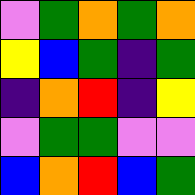[["violet", "green", "orange", "green", "orange"], ["yellow", "blue", "green", "indigo", "green"], ["indigo", "orange", "red", "indigo", "yellow"], ["violet", "green", "green", "violet", "violet"], ["blue", "orange", "red", "blue", "green"]]